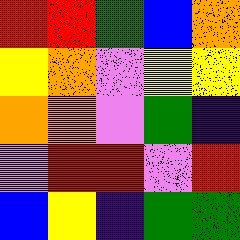[["red", "red", "green", "blue", "orange"], ["yellow", "orange", "violet", "yellow", "yellow"], ["orange", "orange", "violet", "green", "indigo"], ["violet", "red", "red", "violet", "red"], ["blue", "yellow", "indigo", "green", "green"]]